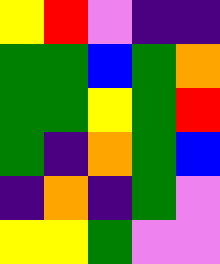[["yellow", "red", "violet", "indigo", "indigo"], ["green", "green", "blue", "green", "orange"], ["green", "green", "yellow", "green", "red"], ["green", "indigo", "orange", "green", "blue"], ["indigo", "orange", "indigo", "green", "violet"], ["yellow", "yellow", "green", "violet", "violet"]]